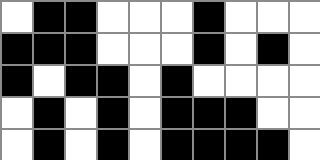[["white", "black", "black", "white", "white", "white", "black", "white", "white", "white"], ["black", "black", "black", "white", "white", "white", "black", "white", "black", "white"], ["black", "white", "black", "black", "white", "black", "white", "white", "white", "white"], ["white", "black", "white", "black", "white", "black", "black", "black", "white", "white"], ["white", "black", "white", "black", "white", "black", "black", "black", "black", "white"]]